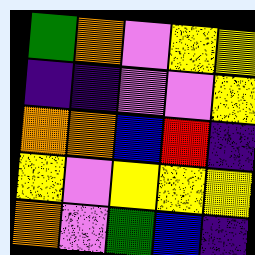[["green", "orange", "violet", "yellow", "yellow"], ["indigo", "indigo", "violet", "violet", "yellow"], ["orange", "orange", "blue", "red", "indigo"], ["yellow", "violet", "yellow", "yellow", "yellow"], ["orange", "violet", "green", "blue", "indigo"]]